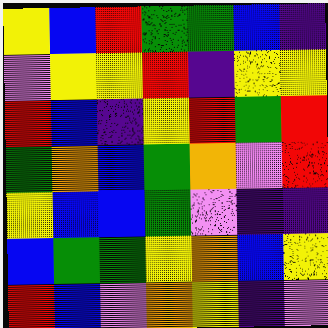[["yellow", "blue", "red", "green", "green", "blue", "indigo"], ["violet", "yellow", "yellow", "red", "indigo", "yellow", "yellow"], ["red", "blue", "indigo", "yellow", "red", "green", "red"], ["green", "orange", "blue", "green", "orange", "violet", "red"], ["yellow", "blue", "blue", "green", "violet", "indigo", "indigo"], ["blue", "green", "green", "yellow", "orange", "blue", "yellow"], ["red", "blue", "violet", "orange", "yellow", "indigo", "violet"]]